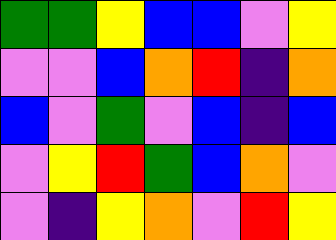[["green", "green", "yellow", "blue", "blue", "violet", "yellow"], ["violet", "violet", "blue", "orange", "red", "indigo", "orange"], ["blue", "violet", "green", "violet", "blue", "indigo", "blue"], ["violet", "yellow", "red", "green", "blue", "orange", "violet"], ["violet", "indigo", "yellow", "orange", "violet", "red", "yellow"]]